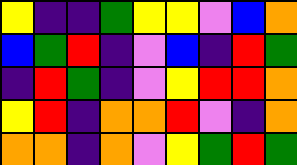[["yellow", "indigo", "indigo", "green", "yellow", "yellow", "violet", "blue", "orange"], ["blue", "green", "red", "indigo", "violet", "blue", "indigo", "red", "green"], ["indigo", "red", "green", "indigo", "violet", "yellow", "red", "red", "orange"], ["yellow", "red", "indigo", "orange", "orange", "red", "violet", "indigo", "orange"], ["orange", "orange", "indigo", "orange", "violet", "yellow", "green", "red", "green"]]